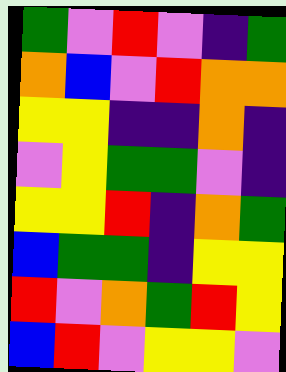[["green", "violet", "red", "violet", "indigo", "green"], ["orange", "blue", "violet", "red", "orange", "orange"], ["yellow", "yellow", "indigo", "indigo", "orange", "indigo"], ["violet", "yellow", "green", "green", "violet", "indigo"], ["yellow", "yellow", "red", "indigo", "orange", "green"], ["blue", "green", "green", "indigo", "yellow", "yellow"], ["red", "violet", "orange", "green", "red", "yellow"], ["blue", "red", "violet", "yellow", "yellow", "violet"]]